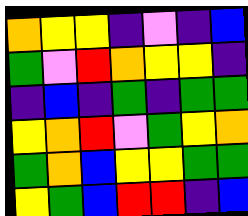[["orange", "yellow", "yellow", "indigo", "violet", "indigo", "blue"], ["green", "violet", "red", "orange", "yellow", "yellow", "indigo"], ["indigo", "blue", "indigo", "green", "indigo", "green", "green"], ["yellow", "orange", "red", "violet", "green", "yellow", "orange"], ["green", "orange", "blue", "yellow", "yellow", "green", "green"], ["yellow", "green", "blue", "red", "red", "indigo", "blue"]]